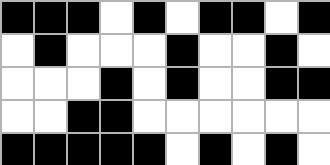[["black", "black", "black", "white", "black", "white", "black", "black", "white", "black"], ["white", "black", "white", "white", "white", "black", "white", "white", "black", "white"], ["white", "white", "white", "black", "white", "black", "white", "white", "black", "black"], ["white", "white", "black", "black", "white", "white", "white", "white", "white", "white"], ["black", "black", "black", "black", "black", "white", "black", "white", "black", "white"]]